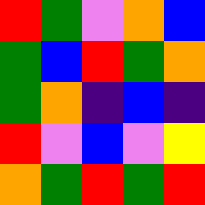[["red", "green", "violet", "orange", "blue"], ["green", "blue", "red", "green", "orange"], ["green", "orange", "indigo", "blue", "indigo"], ["red", "violet", "blue", "violet", "yellow"], ["orange", "green", "red", "green", "red"]]